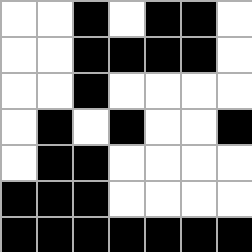[["white", "white", "black", "white", "black", "black", "white"], ["white", "white", "black", "black", "black", "black", "white"], ["white", "white", "black", "white", "white", "white", "white"], ["white", "black", "white", "black", "white", "white", "black"], ["white", "black", "black", "white", "white", "white", "white"], ["black", "black", "black", "white", "white", "white", "white"], ["black", "black", "black", "black", "black", "black", "black"]]